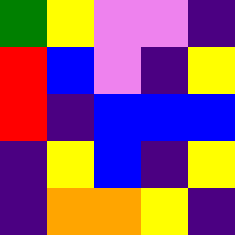[["green", "yellow", "violet", "violet", "indigo"], ["red", "blue", "violet", "indigo", "yellow"], ["red", "indigo", "blue", "blue", "blue"], ["indigo", "yellow", "blue", "indigo", "yellow"], ["indigo", "orange", "orange", "yellow", "indigo"]]